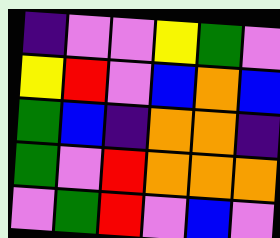[["indigo", "violet", "violet", "yellow", "green", "violet"], ["yellow", "red", "violet", "blue", "orange", "blue"], ["green", "blue", "indigo", "orange", "orange", "indigo"], ["green", "violet", "red", "orange", "orange", "orange"], ["violet", "green", "red", "violet", "blue", "violet"]]